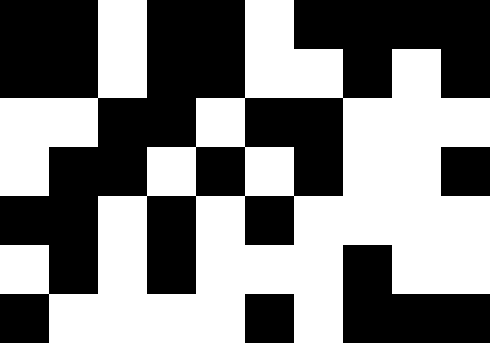[["black", "black", "white", "black", "black", "white", "black", "black", "black", "black"], ["black", "black", "white", "black", "black", "white", "white", "black", "white", "black"], ["white", "white", "black", "black", "white", "black", "black", "white", "white", "white"], ["white", "black", "black", "white", "black", "white", "black", "white", "white", "black"], ["black", "black", "white", "black", "white", "black", "white", "white", "white", "white"], ["white", "black", "white", "black", "white", "white", "white", "black", "white", "white"], ["black", "white", "white", "white", "white", "black", "white", "black", "black", "black"]]